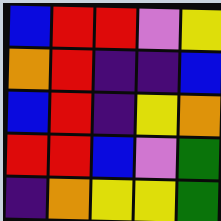[["blue", "red", "red", "violet", "yellow"], ["orange", "red", "indigo", "indigo", "blue"], ["blue", "red", "indigo", "yellow", "orange"], ["red", "red", "blue", "violet", "green"], ["indigo", "orange", "yellow", "yellow", "green"]]